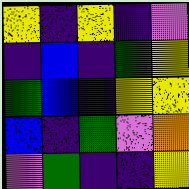[["yellow", "indigo", "yellow", "indigo", "violet"], ["indigo", "blue", "indigo", "green", "yellow"], ["green", "blue", "indigo", "yellow", "yellow"], ["blue", "indigo", "green", "violet", "orange"], ["violet", "green", "indigo", "indigo", "yellow"]]